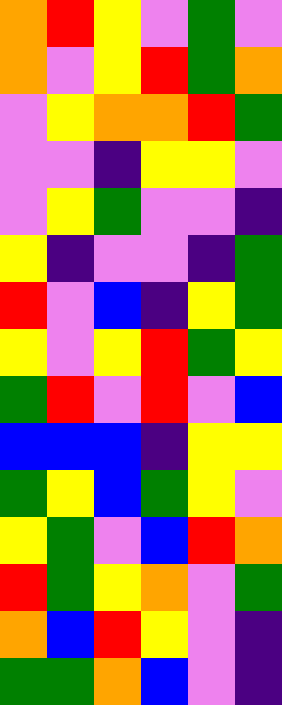[["orange", "red", "yellow", "violet", "green", "violet"], ["orange", "violet", "yellow", "red", "green", "orange"], ["violet", "yellow", "orange", "orange", "red", "green"], ["violet", "violet", "indigo", "yellow", "yellow", "violet"], ["violet", "yellow", "green", "violet", "violet", "indigo"], ["yellow", "indigo", "violet", "violet", "indigo", "green"], ["red", "violet", "blue", "indigo", "yellow", "green"], ["yellow", "violet", "yellow", "red", "green", "yellow"], ["green", "red", "violet", "red", "violet", "blue"], ["blue", "blue", "blue", "indigo", "yellow", "yellow"], ["green", "yellow", "blue", "green", "yellow", "violet"], ["yellow", "green", "violet", "blue", "red", "orange"], ["red", "green", "yellow", "orange", "violet", "green"], ["orange", "blue", "red", "yellow", "violet", "indigo"], ["green", "green", "orange", "blue", "violet", "indigo"]]